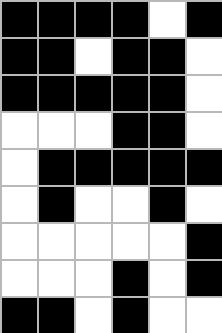[["black", "black", "black", "black", "white", "black"], ["black", "black", "white", "black", "black", "white"], ["black", "black", "black", "black", "black", "white"], ["white", "white", "white", "black", "black", "white"], ["white", "black", "black", "black", "black", "black"], ["white", "black", "white", "white", "black", "white"], ["white", "white", "white", "white", "white", "black"], ["white", "white", "white", "black", "white", "black"], ["black", "black", "white", "black", "white", "white"]]